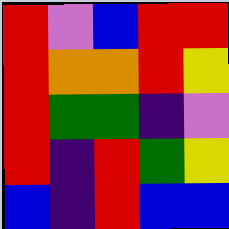[["red", "violet", "blue", "red", "red"], ["red", "orange", "orange", "red", "yellow"], ["red", "green", "green", "indigo", "violet"], ["red", "indigo", "red", "green", "yellow"], ["blue", "indigo", "red", "blue", "blue"]]